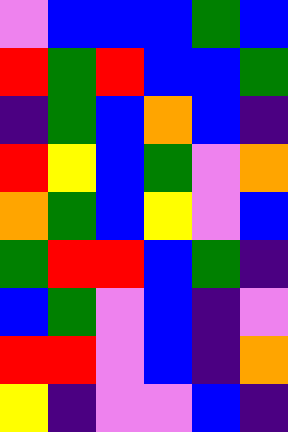[["violet", "blue", "blue", "blue", "green", "blue"], ["red", "green", "red", "blue", "blue", "green"], ["indigo", "green", "blue", "orange", "blue", "indigo"], ["red", "yellow", "blue", "green", "violet", "orange"], ["orange", "green", "blue", "yellow", "violet", "blue"], ["green", "red", "red", "blue", "green", "indigo"], ["blue", "green", "violet", "blue", "indigo", "violet"], ["red", "red", "violet", "blue", "indigo", "orange"], ["yellow", "indigo", "violet", "violet", "blue", "indigo"]]